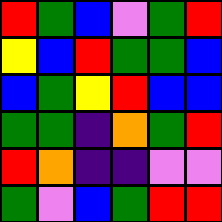[["red", "green", "blue", "violet", "green", "red"], ["yellow", "blue", "red", "green", "green", "blue"], ["blue", "green", "yellow", "red", "blue", "blue"], ["green", "green", "indigo", "orange", "green", "red"], ["red", "orange", "indigo", "indigo", "violet", "violet"], ["green", "violet", "blue", "green", "red", "red"]]